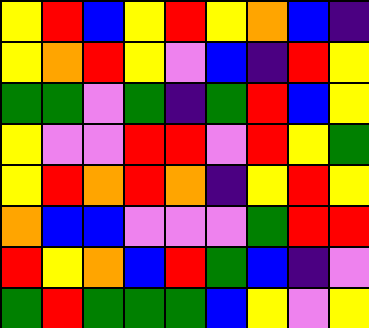[["yellow", "red", "blue", "yellow", "red", "yellow", "orange", "blue", "indigo"], ["yellow", "orange", "red", "yellow", "violet", "blue", "indigo", "red", "yellow"], ["green", "green", "violet", "green", "indigo", "green", "red", "blue", "yellow"], ["yellow", "violet", "violet", "red", "red", "violet", "red", "yellow", "green"], ["yellow", "red", "orange", "red", "orange", "indigo", "yellow", "red", "yellow"], ["orange", "blue", "blue", "violet", "violet", "violet", "green", "red", "red"], ["red", "yellow", "orange", "blue", "red", "green", "blue", "indigo", "violet"], ["green", "red", "green", "green", "green", "blue", "yellow", "violet", "yellow"]]